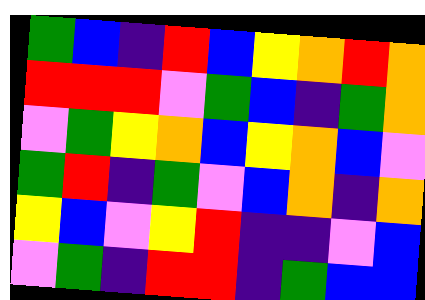[["green", "blue", "indigo", "red", "blue", "yellow", "orange", "red", "orange"], ["red", "red", "red", "violet", "green", "blue", "indigo", "green", "orange"], ["violet", "green", "yellow", "orange", "blue", "yellow", "orange", "blue", "violet"], ["green", "red", "indigo", "green", "violet", "blue", "orange", "indigo", "orange"], ["yellow", "blue", "violet", "yellow", "red", "indigo", "indigo", "violet", "blue"], ["violet", "green", "indigo", "red", "red", "indigo", "green", "blue", "blue"]]